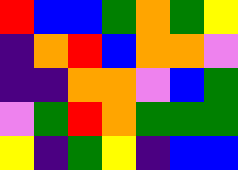[["red", "blue", "blue", "green", "orange", "green", "yellow"], ["indigo", "orange", "red", "blue", "orange", "orange", "violet"], ["indigo", "indigo", "orange", "orange", "violet", "blue", "green"], ["violet", "green", "red", "orange", "green", "green", "green"], ["yellow", "indigo", "green", "yellow", "indigo", "blue", "blue"]]